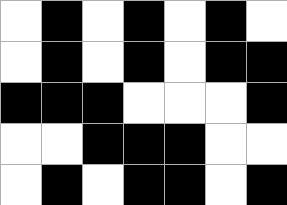[["white", "black", "white", "black", "white", "black", "white"], ["white", "black", "white", "black", "white", "black", "black"], ["black", "black", "black", "white", "white", "white", "black"], ["white", "white", "black", "black", "black", "white", "white"], ["white", "black", "white", "black", "black", "white", "black"]]